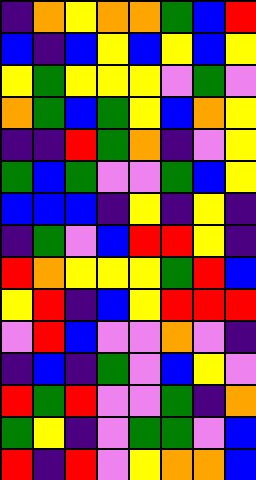[["indigo", "orange", "yellow", "orange", "orange", "green", "blue", "red"], ["blue", "indigo", "blue", "yellow", "blue", "yellow", "blue", "yellow"], ["yellow", "green", "yellow", "yellow", "yellow", "violet", "green", "violet"], ["orange", "green", "blue", "green", "yellow", "blue", "orange", "yellow"], ["indigo", "indigo", "red", "green", "orange", "indigo", "violet", "yellow"], ["green", "blue", "green", "violet", "violet", "green", "blue", "yellow"], ["blue", "blue", "blue", "indigo", "yellow", "indigo", "yellow", "indigo"], ["indigo", "green", "violet", "blue", "red", "red", "yellow", "indigo"], ["red", "orange", "yellow", "yellow", "yellow", "green", "red", "blue"], ["yellow", "red", "indigo", "blue", "yellow", "red", "red", "red"], ["violet", "red", "blue", "violet", "violet", "orange", "violet", "indigo"], ["indigo", "blue", "indigo", "green", "violet", "blue", "yellow", "violet"], ["red", "green", "red", "violet", "violet", "green", "indigo", "orange"], ["green", "yellow", "indigo", "violet", "green", "green", "violet", "blue"], ["red", "indigo", "red", "violet", "yellow", "orange", "orange", "blue"]]